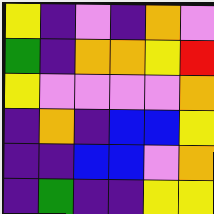[["yellow", "indigo", "violet", "indigo", "orange", "violet"], ["green", "indigo", "orange", "orange", "yellow", "red"], ["yellow", "violet", "violet", "violet", "violet", "orange"], ["indigo", "orange", "indigo", "blue", "blue", "yellow"], ["indigo", "indigo", "blue", "blue", "violet", "orange"], ["indigo", "green", "indigo", "indigo", "yellow", "yellow"]]